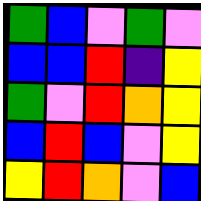[["green", "blue", "violet", "green", "violet"], ["blue", "blue", "red", "indigo", "yellow"], ["green", "violet", "red", "orange", "yellow"], ["blue", "red", "blue", "violet", "yellow"], ["yellow", "red", "orange", "violet", "blue"]]